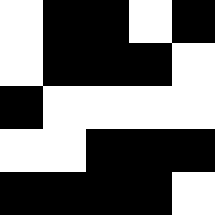[["white", "black", "black", "white", "black"], ["white", "black", "black", "black", "white"], ["black", "white", "white", "white", "white"], ["white", "white", "black", "black", "black"], ["black", "black", "black", "black", "white"]]